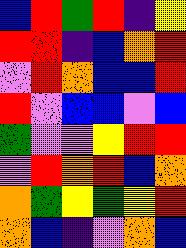[["blue", "red", "green", "red", "indigo", "yellow"], ["red", "red", "indigo", "blue", "orange", "red"], ["violet", "red", "orange", "blue", "blue", "red"], ["red", "violet", "blue", "blue", "violet", "blue"], ["green", "violet", "violet", "yellow", "red", "red"], ["violet", "red", "orange", "red", "blue", "orange"], ["orange", "green", "yellow", "green", "yellow", "red"], ["orange", "blue", "indigo", "violet", "orange", "blue"]]